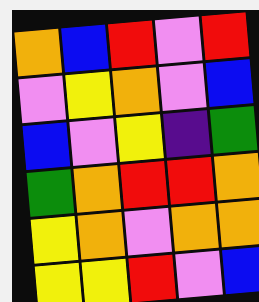[["orange", "blue", "red", "violet", "red"], ["violet", "yellow", "orange", "violet", "blue"], ["blue", "violet", "yellow", "indigo", "green"], ["green", "orange", "red", "red", "orange"], ["yellow", "orange", "violet", "orange", "orange"], ["yellow", "yellow", "red", "violet", "blue"]]